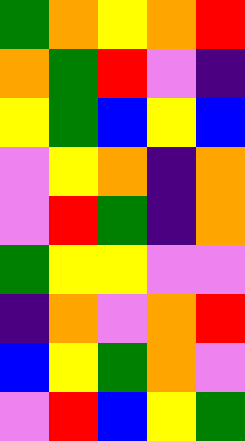[["green", "orange", "yellow", "orange", "red"], ["orange", "green", "red", "violet", "indigo"], ["yellow", "green", "blue", "yellow", "blue"], ["violet", "yellow", "orange", "indigo", "orange"], ["violet", "red", "green", "indigo", "orange"], ["green", "yellow", "yellow", "violet", "violet"], ["indigo", "orange", "violet", "orange", "red"], ["blue", "yellow", "green", "orange", "violet"], ["violet", "red", "blue", "yellow", "green"]]